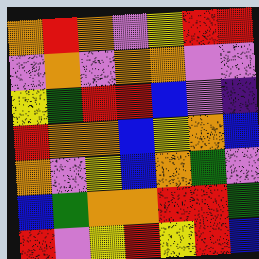[["orange", "red", "orange", "violet", "yellow", "red", "red"], ["violet", "orange", "violet", "orange", "orange", "violet", "violet"], ["yellow", "green", "red", "red", "blue", "violet", "indigo"], ["red", "orange", "orange", "blue", "yellow", "orange", "blue"], ["orange", "violet", "yellow", "blue", "orange", "green", "violet"], ["blue", "green", "orange", "orange", "red", "red", "green"], ["red", "violet", "yellow", "red", "yellow", "red", "blue"]]